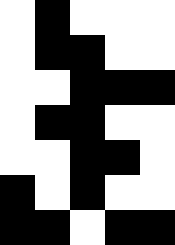[["white", "black", "white", "white", "white"], ["white", "black", "black", "white", "white"], ["white", "white", "black", "black", "black"], ["white", "black", "black", "white", "white"], ["white", "white", "black", "black", "white"], ["black", "white", "black", "white", "white"], ["black", "black", "white", "black", "black"]]